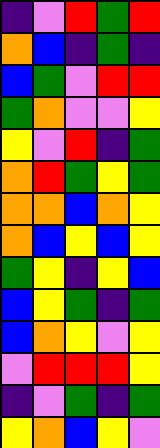[["indigo", "violet", "red", "green", "red"], ["orange", "blue", "indigo", "green", "indigo"], ["blue", "green", "violet", "red", "red"], ["green", "orange", "violet", "violet", "yellow"], ["yellow", "violet", "red", "indigo", "green"], ["orange", "red", "green", "yellow", "green"], ["orange", "orange", "blue", "orange", "yellow"], ["orange", "blue", "yellow", "blue", "yellow"], ["green", "yellow", "indigo", "yellow", "blue"], ["blue", "yellow", "green", "indigo", "green"], ["blue", "orange", "yellow", "violet", "yellow"], ["violet", "red", "red", "red", "yellow"], ["indigo", "violet", "green", "indigo", "green"], ["yellow", "orange", "blue", "yellow", "violet"]]